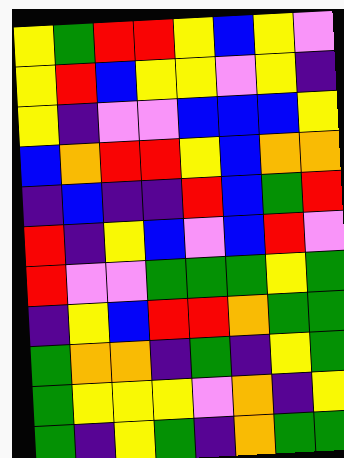[["yellow", "green", "red", "red", "yellow", "blue", "yellow", "violet"], ["yellow", "red", "blue", "yellow", "yellow", "violet", "yellow", "indigo"], ["yellow", "indigo", "violet", "violet", "blue", "blue", "blue", "yellow"], ["blue", "orange", "red", "red", "yellow", "blue", "orange", "orange"], ["indigo", "blue", "indigo", "indigo", "red", "blue", "green", "red"], ["red", "indigo", "yellow", "blue", "violet", "blue", "red", "violet"], ["red", "violet", "violet", "green", "green", "green", "yellow", "green"], ["indigo", "yellow", "blue", "red", "red", "orange", "green", "green"], ["green", "orange", "orange", "indigo", "green", "indigo", "yellow", "green"], ["green", "yellow", "yellow", "yellow", "violet", "orange", "indigo", "yellow"], ["green", "indigo", "yellow", "green", "indigo", "orange", "green", "green"]]